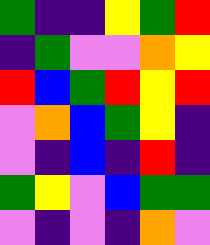[["green", "indigo", "indigo", "yellow", "green", "red"], ["indigo", "green", "violet", "violet", "orange", "yellow"], ["red", "blue", "green", "red", "yellow", "red"], ["violet", "orange", "blue", "green", "yellow", "indigo"], ["violet", "indigo", "blue", "indigo", "red", "indigo"], ["green", "yellow", "violet", "blue", "green", "green"], ["violet", "indigo", "violet", "indigo", "orange", "violet"]]